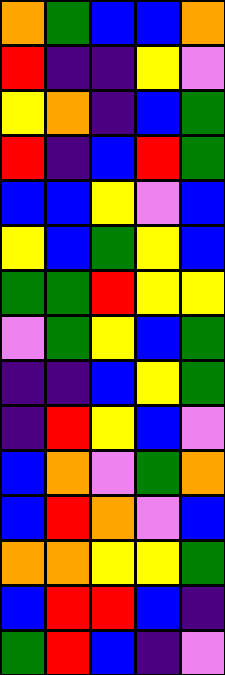[["orange", "green", "blue", "blue", "orange"], ["red", "indigo", "indigo", "yellow", "violet"], ["yellow", "orange", "indigo", "blue", "green"], ["red", "indigo", "blue", "red", "green"], ["blue", "blue", "yellow", "violet", "blue"], ["yellow", "blue", "green", "yellow", "blue"], ["green", "green", "red", "yellow", "yellow"], ["violet", "green", "yellow", "blue", "green"], ["indigo", "indigo", "blue", "yellow", "green"], ["indigo", "red", "yellow", "blue", "violet"], ["blue", "orange", "violet", "green", "orange"], ["blue", "red", "orange", "violet", "blue"], ["orange", "orange", "yellow", "yellow", "green"], ["blue", "red", "red", "blue", "indigo"], ["green", "red", "blue", "indigo", "violet"]]